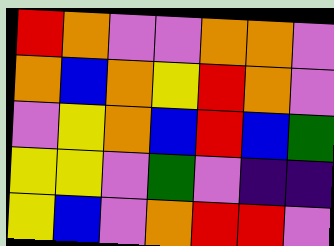[["red", "orange", "violet", "violet", "orange", "orange", "violet"], ["orange", "blue", "orange", "yellow", "red", "orange", "violet"], ["violet", "yellow", "orange", "blue", "red", "blue", "green"], ["yellow", "yellow", "violet", "green", "violet", "indigo", "indigo"], ["yellow", "blue", "violet", "orange", "red", "red", "violet"]]